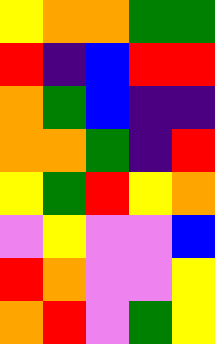[["yellow", "orange", "orange", "green", "green"], ["red", "indigo", "blue", "red", "red"], ["orange", "green", "blue", "indigo", "indigo"], ["orange", "orange", "green", "indigo", "red"], ["yellow", "green", "red", "yellow", "orange"], ["violet", "yellow", "violet", "violet", "blue"], ["red", "orange", "violet", "violet", "yellow"], ["orange", "red", "violet", "green", "yellow"]]